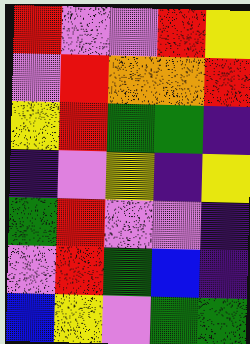[["red", "violet", "violet", "red", "yellow"], ["violet", "red", "orange", "orange", "red"], ["yellow", "red", "green", "green", "indigo"], ["indigo", "violet", "yellow", "indigo", "yellow"], ["green", "red", "violet", "violet", "indigo"], ["violet", "red", "green", "blue", "indigo"], ["blue", "yellow", "violet", "green", "green"]]